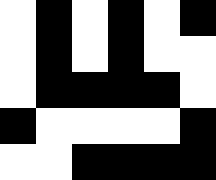[["white", "black", "white", "black", "white", "black"], ["white", "black", "white", "black", "white", "white"], ["white", "black", "black", "black", "black", "white"], ["black", "white", "white", "white", "white", "black"], ["white", "white", "black", "black", "black", "black"]]